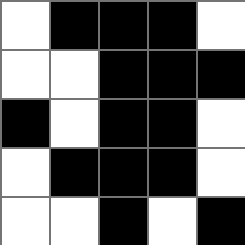[["white", "black", "black", "black", "white"], ["white", "white", "black", "black", "black"], ["black", "white", "black", "black", "white"], ["white", "black", "black", "black", "white"], ["white", "white", "black", "white", "black"]]